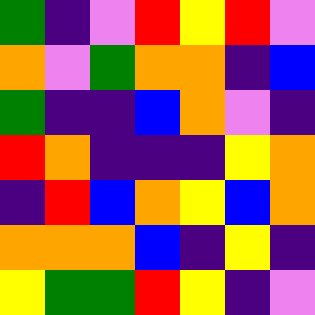[["green", "indigo", "violet", "red", "yellow", "red", "violet"], ["orange", "violet", "green", "orange", "orange", "indigo", "blue"], ["green", "indigo", "indigo", "blue", "orange", "violet", "indigo"], ["red", "orange", "indigo", "indigo", "indigo", "yellow", "orange"], ["indigo", "red", "blue", "orange", "yellow", "blue", "orange"], ["orange", "orange", "orange", "blue", "indigo", "yellow", "indigo"], ["yellow", "green", "green", "red", "yellow", "indigo", "violet"]]